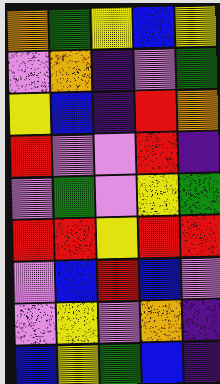[["orange", "green", "yellow", "blue", "yellow"], ["violet", "orange", "indigo", "violet", "green"], ["yellow", "blue", "indigo", "red", "orange"], ["red", "violet", "violet", "red", "indigo"], ["violet", "green", "violet", "yellow", "green"], ["red", "red", "yellow", "red", "red"], ["violet", "blue", "red", "blue", "violet"], ["violet", "yellow", "violet", "orange", "indigo"], ["blue", "yellow", "green", "blue", "indigo"]]